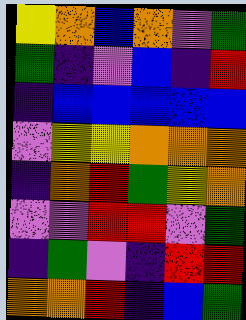[["yellow", "orange", "blue", "orange", "violet", "green"], ["green", "indigo", "violet", "blue", "indigo", "red"], ["indigo", "blue", "blue", "blue", "blue", "blue"], ["violet", "yellow", "yellow", "orange", "orange", "orange"], ["indigo", "orange", "red", "green", "yellow", "orange"], ["violet", "violet", "red", "red", "violet", "green"], ["indigo", "green", "violet", "indigo", "red", "red"], ["orange", "orange", "red", "indigo", "blue", "green"]]